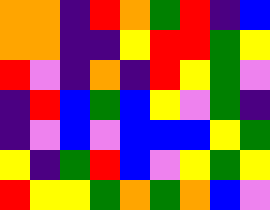[["orange", "orange", "indigo", "red", "orange", "green", "red", "indigo", "blue"], ["orange", "orange", "indigo", "indigo", "yellow", "red", "red", "green", "yellow"], ["red", "violet", "indigo", "orange", "indigo", "red", "yellow", "green", "violet"], ["indigo", "red", "blue", "green", "blue", "yellow", "violet", "green", "indigo"], ["indigo", "violet", "blue", "violet", "blue", "blue", "blue", "yellow", "green"], ["yellow", "indigo", "green", "red", "blue", "violet", "yellow", "green", "yellow"], ["red", "yellow", "yellow", "green", "orange", "green", "orange", "blue", "violet"]]